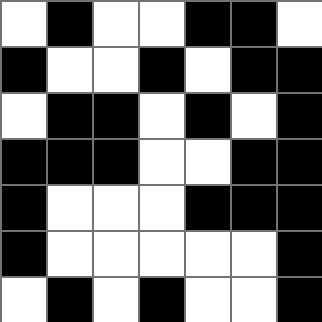[["white", "black", "white", "white", "black", "black", "white"], ["black", "white", "white", "black", "white", "black", "black"], ["white", "black", "black", "white", "black", "white", "black"], ["black", "black", "black", "white", "white", "black", "black"], ["black", "white", "white", "white", "black", "black", "black"], ["black", "white", "white", "white", "white", "white", "black"], ["white", "black", "white", "black", "white", "white", "black"]]